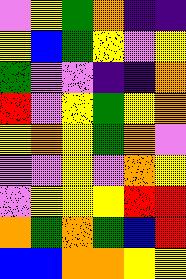[["violet", "yellow", "green", "orange", "indigo", "indigo"], ["yellow", "blue", "green", "yellow", "violet", "yellow"], ["green", "violet", "violet", "indigo", "indigo", "orange"], ["red", "violet", "yellow", "green", "yellow", "orange"], ["yellow", "orange", "yellow", "green", "orange", "violet"], ["violet", "violet", "yellow", "violet", "orange", "yellow"], ["violet", "yellow", "yellow", "yellow", "red", "red"], ["orange", "green", "orange", "green", "blue", "red"], ["blue", "blue", "orange", "orange", "yellow", "yellow"]]